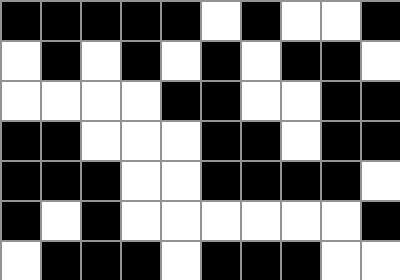[["black", "black", "black", "black", "black", "white", "black", "white", "white", "black"], ["white", "black", "white", "black", "white", "black", "white", "black", "black", "white"], ["white", "white", "white", "white", "black", "black", "white", "white", "black", "black"], ["black", "black", "white", "white", "white", "black", "black", "white", "black", "black"], ["black", "black", "black", "white", "white", "black", "black", "black", "black", "white"], ["black", "white", "black", "white", "white", "white", "white", "white", "white", "black"], ["white", "black", "black", "black", "white", "black", "black", "black", "white", "white"]]